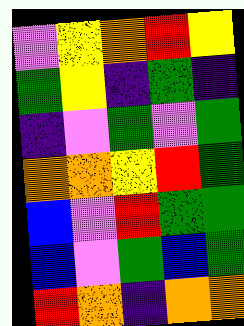[["violet", "yellow", "orange", "red", "yellow"], ["green", "yellow", "indigo", "green", "indigo"], ["indigo", "violet", "green", "violet", "green"], ["orange", "orange", "yellow", "red", "green"], ["blue", "violet", "red", "green", "green"], ["blue", "violet", "green", "blue", "green"], ["red", "orange", "indigo", "orange", "orange"]]